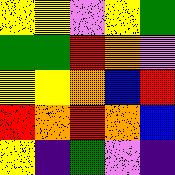[["yellow", "yellow", "violet", "yellow", "green"], ["green", "green", "red", "orange", "violet"], ["yellow", "yellow", "orange", "blue", "red"], ["red", "orange", "red", "orange", "blue"], ["yellow", "indigo", "green", "violet", "indigo"]]